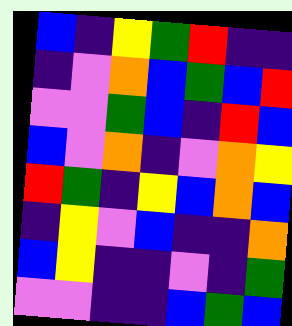[["blue", "indigo", "yellow", "green", "red", "indigo", "indigo"], ["indigo", "violet", "orange", "blue", "green", "blue", "red"], ["violet", "violet", "green", "blue", "indigo", "red", "blue"], ["blue", "violet", "orange", "indigo", "violet", "orange", "yellow"], ["red", "green", "indigo", "yellow", "blue", "orange", "blue"], ["indigo", "yellow", "violet", "blue", "indigo", "indigo", "orange"], ["blue", "yellow", "indigo", "indigo", "violet", "indigo", "green"], ["violet", "violet", "indigo", "indigo", "blue", "green", "blue"]]